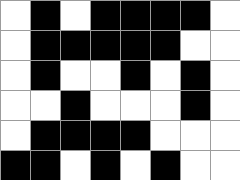[["white", "black", "white", "black", "black", "black", "black", "white"], ["white", "black", "black", "black", "black", "black", "white", "white"], ["white", "black", "white", "white", "black", "white", "black", "white"], ["white", "white", "black", "white", "white", "white", "black", "white"], ["white", "black", "black", "black", "black", "white", "white", "white"], ["black", "black", "white", "black", "white", "black", "white", "white"]]